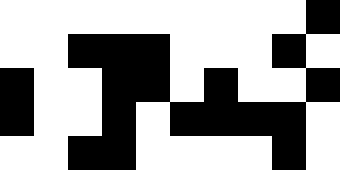[["white", "white", "white", "white", "white", "white", "white", "white", "white", "black"], ["white", "white", "black", "black", "black", "white", "white", "white", "black", "white"], ["black", "white", "white", "black", "black", "white", "black", "white", "white", "black"], ["black", "white", "white", "black", "white", "black", "black", "black", "black", "white"], ["white", "white", "black", "black", "white", "white", "white", "white", "black", "white"]]